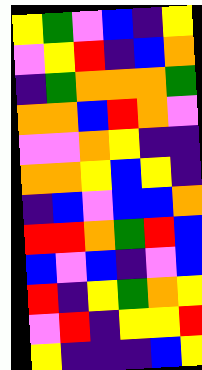[["yellow", "green", "violet", "blue", "indigo", "yellow"], ["violet", "yellow", "red", "indigo", "blue", "orange"], ["indigo", "green", "orange", "orange", "orange", "green"], ["orange", "orange", "blue", "red", "orange", "violet"], ["violet", "violet", "orange", "yellow", "indigo", "indigo"], ["orange", "orange", "yellow", "blue", "yellow", "indigo"], ["indigo", "blue", "violet", "blue", "blue", "orange"], ["red", "red", "orange", "green", "red", "blue"], ["blue", "violet", "blue", "indigo", "violet", "blue"], ["red", "indigo", "yellow", "green", "orange", "yellow"], ["violet", "red", "indigo", "yellow", "yellow", "red"], ["yellow", "indigo", "indigo", "indigo", "blue", "yellow"]]